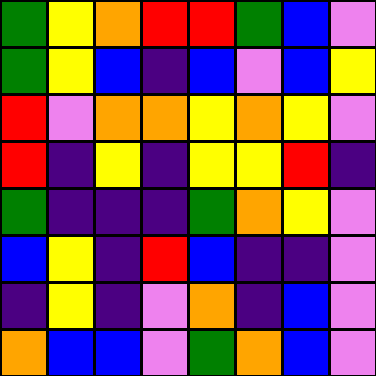[["green", "yellow", "orange", "red", "red", "green", "blue", "violet"], ["green", "yellow", "blue", "indigo", "blue", "violet", "blue", "yellow"], ["red", "violet", "orange", "orange", "yellow", "orange", "yellow", "violet"], ["red", "indigo", "yellow", "indigo", "yellow", "yellow", "red", "indigo"], ["green", "indigo", "indigo", "indigo", "green", "orange", "yellow", "violet"], ["blue", "yellow", "indigo", "red", "blue", "indigo", "indigo", "violet"], ["indigo", "yellow", "indigo", "violet", "orange", "indigo", "blue", "violet"], ["orange", "blue", "blue", "violet", "green", "orange", "blue", "violet"]]